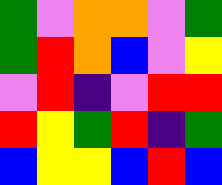[["green", "violet", "orange", "orange", "violet", "green"], ["green", "red", "orange", "blue", "violet", "yellow"], ["violet", "red", "indigo", "violet", "red", "red"], ["red", "yellow", "green", "red", "indigo", "green"], ["blue", "yellow", "yellow", "blue", "red", "blue"]]